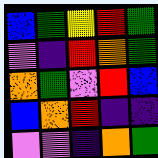[["blue", "green", "yellow", "red", "green"], ["violet", "indigo", "red", "orange", "green"], ["orange", "green", "violet", "red", "blue"], ["blue", "orange", "red", "indigo", "indigo"], ["violet", "violet", "indigo", "orange", "green"]]